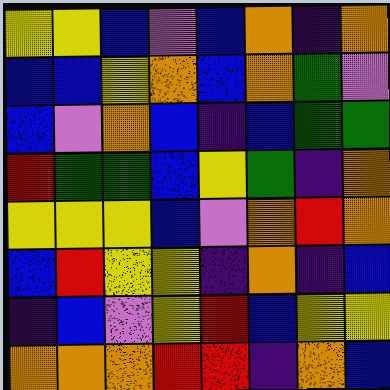[["yellow", "yellow", "blue", "violet", "blue", "orange", "indigo", "orange"], ["blue", "blue", "yellow", "orange", "blue", "orange", "green", "violet"], ["blue", "violet", "orange", "blue", "indigo", "blue", "green", "green"], ["red", "green", "green", "blue", "yellow", "green", "indigo", "orange"], ["yellow", "yellow", "yellow", "blue", "violet", "orange", "red", "orange"], ["blue", "red", "yellow", "yellow", "indigo", "orange", "indigo", "blue"], ["indigo", "blue", "violet", "yellow", "red", "blue", "yellow", "yellow"], ["orange", "orange", "orange", "red", "red", "indigo", "orange", "blue"]]